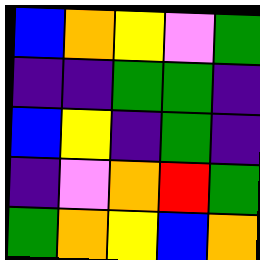[["blue", "orange", "yellow", "violet", "green"], ["indigo", "indigo", "green", "green", "indigo"], ["blue", "yellow", "indigo", "green", "indigo"], ["indigo", "violet", "orange", "red", "green"], ["green", "orange", "yellow", "blue", "orange"]]